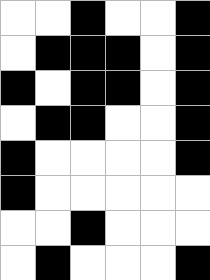[["white", "white", "black", "white", "white", "black"], ["white", "black", "black", "black", "white", "black"], ["black", "white", "black", "black", "white", "black"], ["white", "black", "black", "white", "white", "black"], ["black", "white", "white", "white", "white", "black"], ["black", "white", "white", "white", "white", "white"], ["white", "white", "black", "white", "white", "white"], ["white", "black", "white", "white", "white", "black"]]